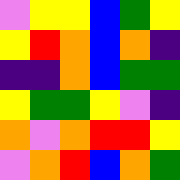[["violet", "yellow", "yellow", "blue", "green", "yellow"], ["yellow", "red", "orange", "blue", "orange", "indigo"], ["indigo", "indigo", "orange", "blue", "green", "green"], ["yellow", "green", "green", "yellow", "violet", "indigo"], ["orange", "violet", "orange", "red", "red", "yellow"], ["violet", "orange", "red", "blue", "orange", "green"]]